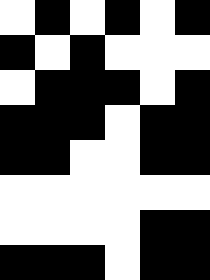[["white", "black", "white", "black", "white", "black"], ["black", "white", "black", "white", "white", "white"], ["white", "black", "black", "black", "white", "black"], ["black", "black", "black", "white", "black", "black"], ["black", "black", "white", "white", "black", "black"], ["white", "white", "white", "white", "white", "white"], ["white", "white", "white", "white", "black", "black"], ["black", "black", "black", "white", "black", "black"]]